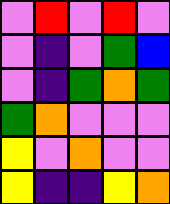[["violet", "red", "violet", "red", "violet"], ["violet", "indigo", "violet", "green", "blue"], ["violet", "indigo", "green", "orange", "green"], ["green", "orange", "violet", "violet", "violet"], ["yellow", "violet", "orange", "violet", "violet"], ["yellow", "indigo", "indigo", "yellow", "orange"]]